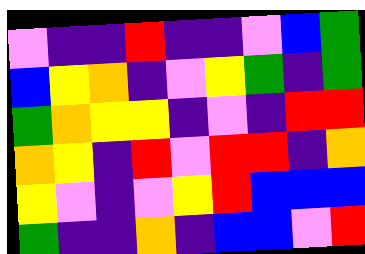[["violet", "indigo", "indigo", "red", "indigo", "indigo", "violet", "blue", "green"], ["blue", "yellow", "orange", "indigo", "violet", "yellow", "green", "indigo", "green"], ["green", "orange", "yellow", "yellow", "indigo", "violet", "indigo", "red", "red"], ["orange", "yellow", "indigo", "red", "violet", "red", "red", "indigo", "orange"], ["yellow", "violet", "indigo", "violet", "yellow", "red", "blue", "blue", "blue"], ["green", "indigo", "indigo", "orange", "indigo", "blue", "blue", "violet", "red"]]